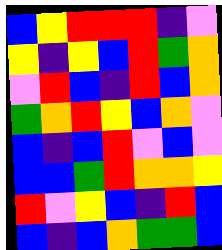[["blue", "yellow", "red", "red", "red", "indigo", "violet"], ["yellow", "indigo", "yellow", "blue", "red", "green", "orange"], ["violet", "red", "blue", "indigo", "red", "blue", "orange"], ["green", "orange", "red", "yellow", "blue", "orange", "violet"], ["blue", "indigo", "blue", "red", "violet", "blue", "violet"], ["blue", "blue", "green", "red", "orange", "orange", "yellow"], ["red", "violet", "yellow", "blue", "indigo", "red", "blue"], ["blue", "indigo", "blue", "orange", "green", "green", "blue"]]